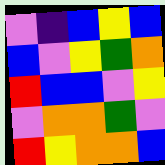[["violet", "indigo", "blue", "yellow", "blue"], ["blue", "violet", "yellow", "green", "orange"], ["red", "blue", "blue", "violet", "yellow"], ["violet", "orange", "orange", "green", "violet"], ["red", "yellow", "orange", "orange", "blue"]]